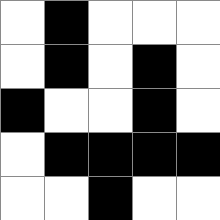[["white", "black", "white", "white", "white"], ["white", "black", "white", "black", "white"], ["black", "white", "white", "black", "white"], ["white", "black", "black", "black", "black"], ["white", "white", "black", "white", "white"]]